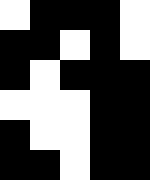[["white", "black", "black", "black", "white"], ["black", "black", "white", "black", "white"], ["black", "white", "black", "black", "black"], ["white", "white", "white", "black", "black"], ["black", "white", "white", "black", "black"], ["black", "black", "white", "black", "black"]]